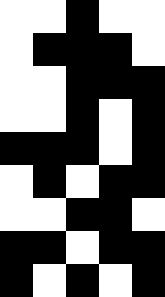[["white", "white", "black", "white", "white"], ["white", "black", "black", "black", "white"], ["white", "white", "black", "black", "black"], ["white", "white", "black", "white", "black"], ["black", "black", "black", "white", "black"], ["white", "black", "white", "black", "black"], ["white", "white", "black", "black", "white"], ["black", "black", "white", "black", "black"], ["black", "white", "black", "white", "black"]]